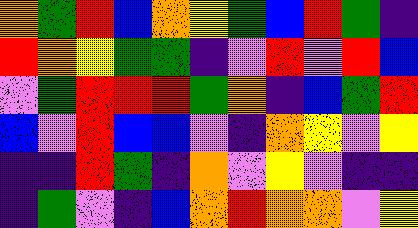[["orange", "green", "red", "blue", "orange", "yellow", "green", "blue", "red", "green", "indigo"], ["red", "orange", "yellow", "green", "green", "indigo", "violet", "red", "violet", "red", "blue"], ["violet", "green", "red", "red", "red", "green", "orange", "indigo", "blue", "green", "red"], ["blue", "violet", "red", "blue", "blue", "violet", "indigo", "orange", "yellow", "violet", "yellow"], ["indigo", "indigo", "red", "green", "indigo", "orange", "violet", "yellow", "violet", "indigo", "indigo"], ["indigo", "green", "violet", "indigo", "blue", "orange", "red", "orange", "orange", "violet", "yellow"]]